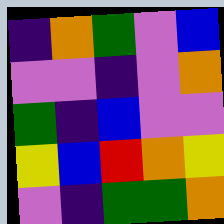[["indigo", "orange", "green", "violet", "blue"], ["violet", "violet", "indigo", "violet", "orange"], ["green", "indigo", "blue", "violet", "violet"], ["yellow", "blue", "red", "orange", "yellow"], ["violet", "indigo", "green", "green", "orange"]]